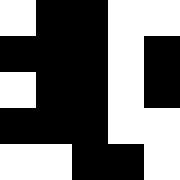[["white", "black", "black", "white", "white"], ["black", "black", "black", "white", "black"], ["white", "black", "black", "white", "black"], ["black", "black", "black", "white", "white"], ["white", "white", "black", "black", "white"]]